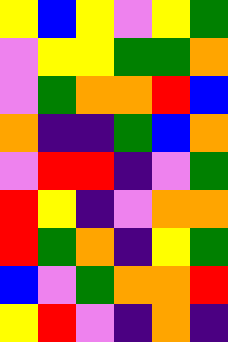[["yellow", "blue", "yellow", "violet", "yellow", "green"], ["violet", "yellow", "yellow", "green", "green", "orange"], ["violet", "green", "orange", "orange", "red", "blue"], ["orange", "indigo", "indigo", "green", "blue", "orange"], ["violet", "red", "red", "indigo", "violet", "green"], ["red", "yellow", "indigo", "violet", "orange", "orange"], ["red", "green", "orange", "indigo", "yellow", "green"], ["blue", "violet", "green", "orange", "orange", "red"], ["yellow", "red", "violet", "indigo", "orange", "indigo"]]